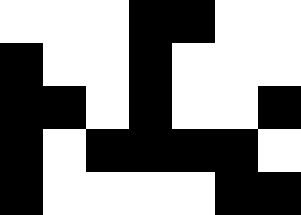[["white", "white", "white", "black", "black", "white", "white"], ["black", "white", "white", "black", "white", "white", "white"], ["black", "black", "white", "black", "white", "white", "black"], ["black", "white", "black", "black", "black", "black", "white"], ["black", "white", "white", "white", "white", "black", "black"]]